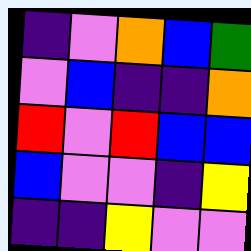[["indigo", "violet", "orange", "blue", "green"], ["violet", "blue", "indigo", "indigo", "orange"], ["red", "violet", "red", "blue", "blue"], ["blue", "violet", "violet", "indigo", "yellow"], ["indigo", "indigo", "yellow", "violet", "violet"]]